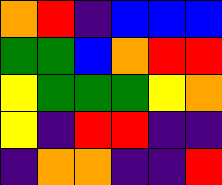[["orange", "red", "indigo", "blue", "blue", "blue"], ["green", "green", "blue", "orange", "red", "red"], ["yellow", "green", "green", "green", "yellow", "orange"], ["yellow", "indigo", "red", "red", "indigo", "indigo"], ["indigo", "orange", "orange", "indigo", "indigo", "red"]]